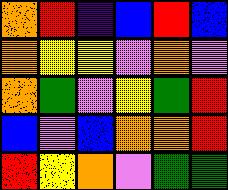[["orange", "red", "indigo", "blue", "red", "blue"], ["orange", "yellow", "yellow", "violet", "orange", "violet"], ["orange", "green", "violet", "yellow", "green", "red"], ["blue", "violet", "blue", "orange", "orange", "red"], ["red", "yellow", "orange", "violet", "green", "green"]]